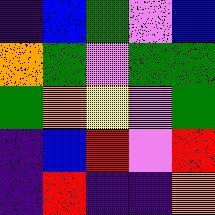[["indigo", "blue", "green", "violet", "blue"], ["orange", "green", "violet", "green", "green"], ["green", "orange", "yellow", "violet", "green"], ["indigo", "blue", "red", "violet", "red"], ["indigo", "red", "indigo", "indigo", "orange"]]